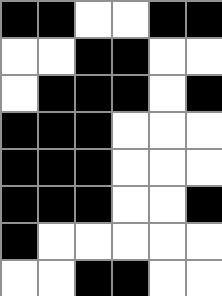[["black", "black", "white", "white", "black", "black"], ["white", "white", "black", "black", "white", "white"], ["white", "black", "black", "black", "white", "black"], ["black", "black", "black", "white", "white", "white"], ["black", "black", "black", "white", "white", "white"], ["black", "black", "black", "white", "white", "black"], ["black", "white", "white", "white", "white", "white"], ["white", "white", "black", "black", "white", "white"]]